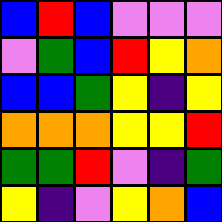[["blue", "red", "blue", "violet", "violet", "violet"], ["violet", "green", "blue", "red", "yellow", "orange"], ["blue", "blue", "green", "yellow", "indigo", "yellow"], ["orange", "orange", "orange", "yellow", "yellow", "red"], ["green", "green", "red", "violet", "indigo", "green"], ["yellow", "indigo", "violet", "yellow", "orange", "blue"]]